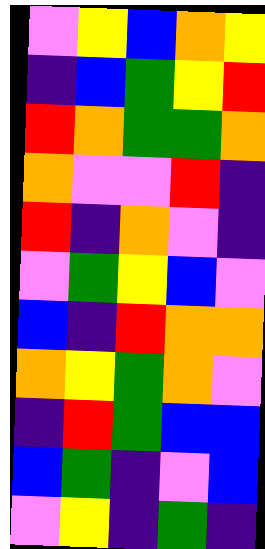[["violet", "yellow", "blue", "orange", "yellow"], ["indigo", "blue", "green", "yellow", "red"], ["red", "orange", "green", "green", "orange"], ["orange", "violet", "violet", "red", "indigo"], ["red", "indigo", "orange", "violet", "indigo"], ["violet", "green", "yellow", "blue", "violet"], ["blue", "indigo", "red", "orange", "orange"], ["orange", "yellow", "green", "orange", "violet"], ["indigo", "red", "green", "blue", "blue"], ["blue", "green", "indigo", "violet", "blue"], ["violet", "yellow", "indigo", "green", "indigo"]]